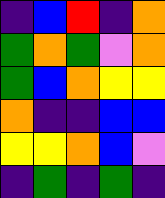[["indigo", "blue", "red", "indigo", "orange"], ["green", "orange", "green", "violet", "orange"], ["green", "blue", "orange", "yellow", "yellow"], ["orange", "indigo", "indigo", "blue", "blue"], ["yellow", "yellow", "orange", "blue", "violet"], ["indigo", "green", "indigo", "green", "indigo"]]